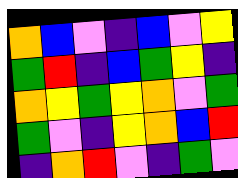[["orange", "blue", "violet", "indigo", "blue", "violet", "yellow"], ["green", "red", "indigo", "blue", "green", "yellow", "indigo"], ["orange", "yellow", "green", "yellow", "orange", "violet", "green"], ["green", "violet", "indigo", "yellow", "orange", "blue", "red"], ["indigo", "orange", "red", "violet", "indigo", "green", "violet"]]